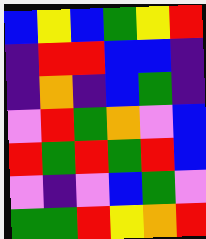[["blue", "yellow", "blue", "green", "yellow", "red"], ["indigo", "red", "red", "blue", "blue", "indigo"], ["indigo", "orange", "indigo", "blue", "green", "indigo"], ["violet", "red", "green", "orange", "violet", "blue"], ["red", "green", "red", "green", "red", "blue"], ["violet", "indigo", "violet", "blue", "green", "violet"], ["green", "green", "red", "yellow", "orange", "red"]]